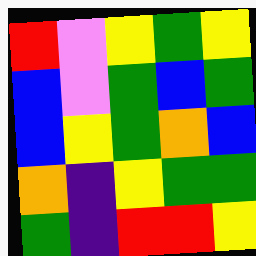[["red", "violet", "yellow", "green", "yellow"], ["blue", "violet", "green", "blue", "green"], ["blue", "yellow", "green", "orange", "blue"], ["orange", "indigo", "yellow", "green", "green"], ["green", "indigo", "red", "red", "yellow"]]